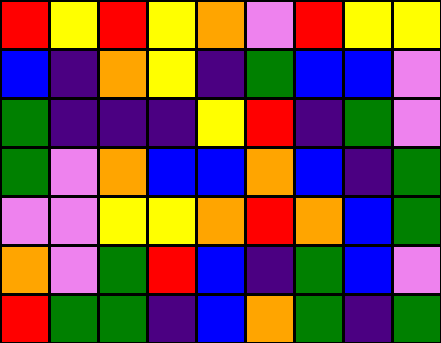[["red", "yellow", "red", "yellow", "orange", "violet", "red", "yellow", "yellow"], ["blue", "indigo", "orange", "yellow", "indigo", "green", "blue", "blue", "violet"], ["green", "indigo", "indigo", "indigo", "yellow", "red", "indigo", "green", "violet"], ["green", "violet", "orange", "blue", "blue", "orange", "blue", "indigo", "green"], ["violet", "violet", "yellow", "yellow", "orange", "red", "orange", "blue", "green"], ["orange", "violet", "green", "red", "blue", "indigo", "green", "blue", "violet"], ["red", "green", "green", "indigo", "blue", "orange", "green", "indigo", "green"]]